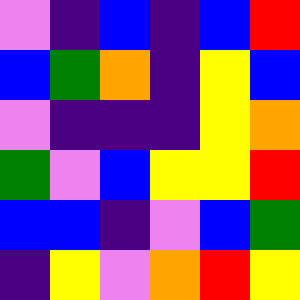[["violet", "indigo", "blue", "indigo", "blue", "red"], ["blue", "green", "orange", "indigo", "yellow", "blue"], ["violet", "indigo", "indigo", "indigo", "yellow", "orange"], ["green", "violet", "blue", "yellow", "yellow", "red"], ["blue", "blue", "indigo", "violet", "blue", "green"], ["indigo", "yellow", "violet", "orange", "red", "yellow"]]